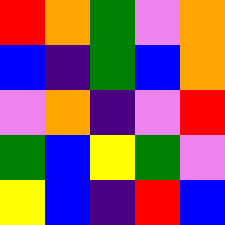[["red", "orange", "green", "violet", "orange"], ["blue", "indigo", "green", "blue", "orange"], ["violet", "orange", "indigo", "violet", "red"], ["green", "blue", "yellow", "green", "violet"], ["yellow", "blue", "indigo", "red", "blue"]]